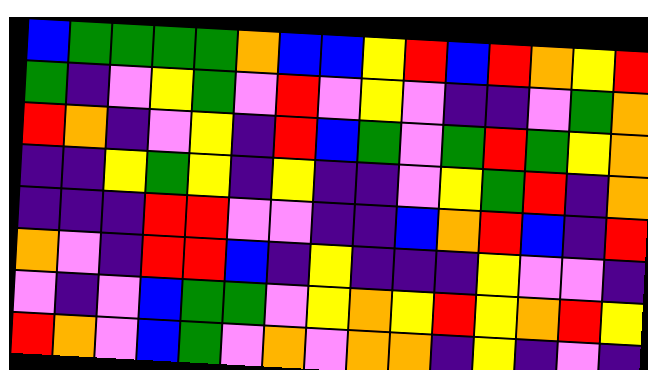[["blue", "green", "green", "green", "green", "orange", "blue", "blue", "yellow", "red", "blue", "red", "orange", "yellow", "red"], ["green", "indigo", "violet", "yellow", "green", "violet", "red", "violet", "yellow", "violet", "indigo", "indigo", "violet", "green", "orange"], ["red", "orange", "indigo", "violet", "yellow", "indigo", "red", "blue", "green", "violet", "green", "red", "green", "yellow", "orange"], ["indigo", "indigo", "yellow", "green", "yellow", "indigo", "yellow", "indigo", "indigo", "violet", "yellow", "green", "red", "indigo", "orange"], ["indigo", "indigo", "indigo", "red", "red", "violet", "violet", "indigo", "indigo", "blue", "orange", "red", "blue", "indigo", "red"], ["orange", "violet", "indigo", "red", "red", "blue", "indigo", "yellow", "indigo", "indigo", "indigo", "yellow", "violet", "violet", "indigo"], ["violet", "indigo", "violet", "blue", "green", "green", "violet", "yellow", "orange", "yellow", "red", "yellow", "orange", "red", "yellow"], ["red", "orange", "violet", "blue", "green", "violet", "orange", "violet", "orange", "orange", "indigo", "yellow", "indigo", "violet", "indigo"]]